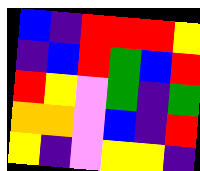[["blue", "indigo", "red", "red", "red", "yellow"], ["indigo", "blue", "red", "green", "blue", "red"], ["red", "yellow", "violet", "green", "indigo", "green"], ["orange", "orange", "violet", "blue", "indigo", "red"], ["yellow", "indigo", "violet", "yellow", "yellow", "indigo"]]